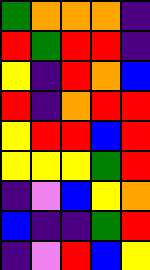[["green", "orange", "orange", "orange", "indigo"], ["red", "green", "red", "red", "indigo"], ["yellow", "indigo", "red", "orange", "blue"], ["red", "indigo", "orange", "red", "red"], ["yellow", "red", "red", "blue", "red"], ["yellow", "yellow", "yellow", "green", "red"], ["indigo", "violet", "blue", "yellow", "orange"], ["blue", "indigo", "indigo", "green", "red"], ["indigo", "violet", "red", "blue", "yellow"]]